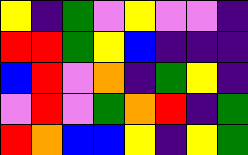[["yellow", "indigo", "green", "violet", "yellow", "violet", "violet", "indigo"], ["red", "red", "green", "yellow", "blue", "indigo", "indigo", "indigo"], ["blue", "red", "violet", "orange", "indigo", "green", "yellow", "indigo"], ["violet", "red", "violet", "green", "orange", "red", "indigo", "green"], ["red", "orange", "blue", "blue", "yellow", "indigo", "yellow", "green"]]